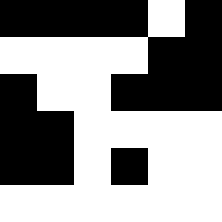[["black", "black", "black", "black", "white", "black"], ["white", "white", "white", "white", "black", "black"], ["black", "white", "white", "black", "black", "black"], ["black", "black", "white", "white", "white", "white"], ["black", "black", "white", "black", "white", "white"], ["white", "white", "white", "white", "white", "white"]]